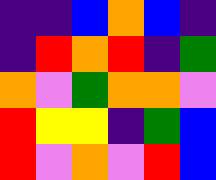[["indigo", "indigo", "blue", "orange", "blue", "indigo"], ["indigo", "red", "orange", "red", "indigo", "green"], ["orange", "violet", "green", "orange", "orange", "violet"], ["red", "yellow", "yellow", "indigo", "green", "blue"], ["red", "violet", "orange", "violet", "red", "blue"]]